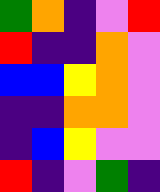[["green", "orange", "indigo", "violet", "red"], ["red", "indigo", "indigo", "orange", "violet"], ["blue", "blue", "yellow", "orange", "violet"], ["indigo", "indigo", "orange", "orange", "violet"], ["indigo", "blue", "yellow", "violet", "violet"], ["red", "indigo", "violet", "green", "indigo"]]